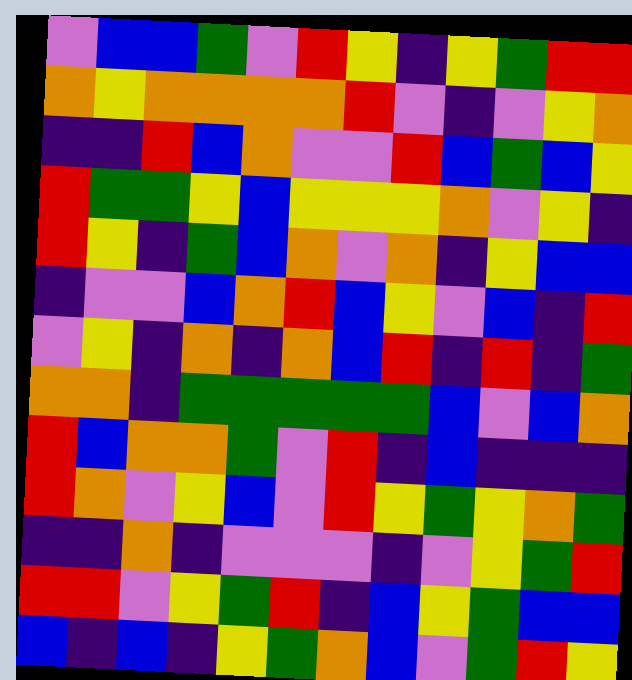[["violet", "blue", "blue", "green", "violet", "red", "yellow", "indigo", "yellow", "green", "red", "red"], ["orange", "yellow", "orange", "orange", "orange", "orange", "red", "violet", "indigo", "violet", "yellow", "orange"], ["indigo", "indigo", "red", "blue", "orange", "violet", "violet", "red", "blue", "green", "blue", "yellow"], ["red", "green", "green", "yellow", "blue", "yellow", "yellow", "yellow", "orange", "violet", "yellow", "indigo"], ["red", "yellow", "indigo", "green", "blue", "orange", "violet", "orange", "indigo", "yellow", "blue", "blue"], ["indigo", "violet", "violet", "blue", "orange", "red", "blue", "yellow", "violet", "blue", "indigo", "red"], ["violet", "yellow", "indigo", "orange", "indigo", "orange", "blue", "red", "indigo", "red", "indigo", "green"], ["orange", "orange", "indigo", "green", "green", "green", "green", "green", "blue", "violet", "blue", "orange"], ["red", "blue", "orange", "orange", "green", "violet", "red", "indigo", "blue", "indigo", "indigo", "indigo"], ["red", "orange", "violet", "yellow", "blue", "violet", "red", "yellow", "green", "yellow", "orange", "green"], ["indigo", "indigo", "orange", "indigo", "violet", "violet", "violet", "indigo", "violet", "yellow", "green", "red"], ["red", "red", "violet", "yellow", "green", "red", "indigo", "blue", "yellow", "green", "blue", "blue"], ["blue", "indigo", "blue", "indigo", "yellow", "green", "orange", "blue", "violet", "green", "red", "yellow"]]